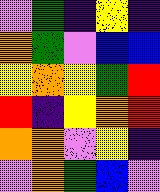[["violet", "green", "indigo", "yellow", "indigo"], ["orange", "green", "violet", "blue", "blue"], ["yellow", "orange", "yellow", "green", "red"], ["red", "indigo", "yellow", "orange", "red"], ["orange", "orange", "violet", "yellow", "indigo"], ["violet", "orange", "green", "blue", "violet"]]